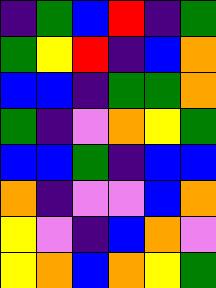[["indigo", "green", "blue", "red", "indigo", "green"], ["green", "yellow", "red", "indigo", "blue", "orange"], ["blue", "blue", "indigo", "green", "green", "orange"], ["green", "indigo", "violet", "orange", "yellow", "green"], ["blue", "blue", "green", "indigo", "blue", "blue"], ["orange", "indigo", "violet", "violet", "blue", "orange"], ["yellow", "violet", "indigo", "blue", "orange", "violet"], ["yellow", "orange", "blue", "orange", "yellow", "green"]]